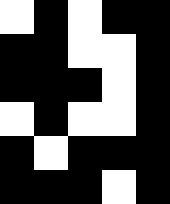[["white", "black", "white", "black", "black"], ["black", "black", "white", "white", "black"], ["black", "black", "black", "white", "black"], ["white", "black", "white", "white", "black"], ["black", "white", "black", "black", "black"], ["black", "black", "black", "white", "black"]]